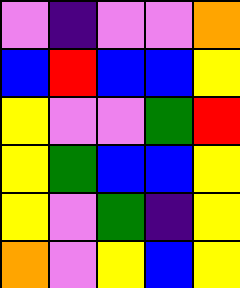[["violet", "indigo", "violet", "violet", "orange"], ["blue", "red", "blue", "blue", "yellow"], ["yellow", "violet", "violet", "green", "red"], ["yellow", "green", "blue", "blue", "yellow"], ["yellow", "violet", "green", "indigo", "yellow"], ["orange", "violet", "yellow", "blue", "yellow"]]